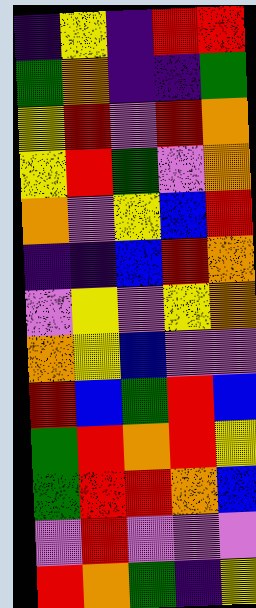[["indigo", "yellow", "indigo", "red", "red"], ["green", "orange", "indigo", "indigo", "green"], ["yellow", "red", "violet", "red", "orange"], ["yellow", "red", "green", "violet", "orange"], ["orange", "violet", "yellow", "blue", "red"], ["indigo", "indigo", "blue", "red", "orange"], ["violet", "yellow", "violet", "yellow", "orange"], ["orange", "yellow", "blue", "violet", "violet"], ["red", "blue", "green", "red", "blue"], ["green", "red", "orange", "red", "yellow"], ["green", "red", "red", "orange", "blue"], ["violet", "red", "violet", "violet", "violet"], ["red", "orange", "green", "indigo", "yellow"]]